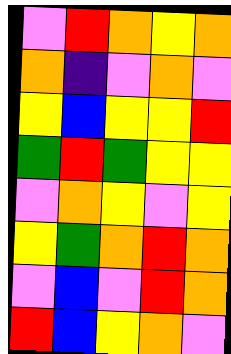[["violet", "red", "orange", "yellow", "orange"], ["orange", "indigo", "violet", "orange", "violet"], ["yellow", "blue", "yellow", "yellow", "red"], ["green", "red", "green", "yellow", "yellow"], ["violet", "orange", "yellow", "violet", "yellow"], ["yellow", "green", "orange", "red", "orange"], ["violet", "blue", "violet", "red", "orange"], ["red", "blue", "yellow", "orange", "violet"]]